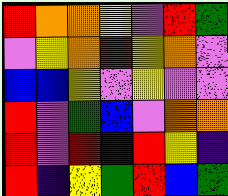[["red", "orange", "orange", "yellow", "violet", "red", "green"], ["violet", "yellow", "orange", "red", "yellow", "orange", "violet"], ["blue", "blue", "yellow", "violet", "yellow", "violet", "violet"], ["red", "violet", "green", "blue", "violet", "orange", "orange"], ["red", "violet", "red", "indigo", "red", "yellow", "indigo"], ["red", "indigo", "yellow", "green", "red", "blue", "green"]]